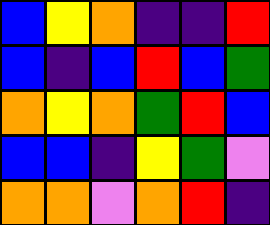[["blue", "yellow", "orange", "indigo", "indigo", "red"], ["blue", "indigo", "blue", "red", "blue", "green"], ["orange", "yellow", "orange", "green", "red", "blue"], ["blue", "blue", "indigo", "yellow", "green", "violet"], ["orange", "orange", "violet", "orange", "red", "indigo"]]